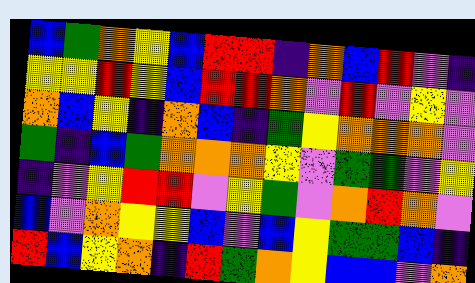[["blue", "green", "orange", "yellow", "blue", "red", "red", "indigo", "orange", "blue", "red", "violet", "indigo"], ["yellow", "yellow", "red", "yellow", "blue", "red", "red", "orange", "violet", "red", "violet", "yellow", "violet"], ["orange", "blue", "yellow", "indigo", "orange", "blue", "indigo", "green", "yellow", "orange", "orange", "orange", "violet"], ["green", "indigo", "blue", "green", "orange", "orange", "orange", "yellow", "violet", "green", "green", "violet", "yellow"], ["indigo", "violet", "yellow", "red", "red", "violet", "yellow", "green", "violet", "orange", "red", "orange", "violet"], ["blue", "violet", "orange", "yellow", "yellow", "blue", "violet", "blue", "yellow", "green", "green", "blue", "indigo"], ["red", "blue", "yellow", "orange", "indigo", "red", "green", "orange", "yellow", "blue", "blue", "violet", "orange"]]